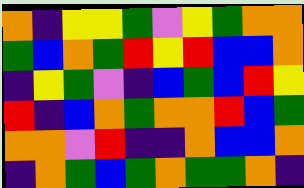[["orange", "indigo", "yellow", "yellow", "green", "violet", "yellow", "green", "orange", "orange"], ["green", "blue", "orange", "green", "red", "yellow", "red", "blue", "blue", "orange"], ["indigo", "yellow", "green", "violet", "indigo", "blue", "green", "blue", "red", "yellow"], ["red", "indigo", "blue", "orange", "green", "orange", "orange", "red", "blue", "green"], ["orange", "orange", "violet", "red", "indigo", "indigo", "orange", "blue", "blue", "orange"], ["indigo", "orange", "green", "blue", "green", "orange", "green", "green", "orange", "indigo"]]